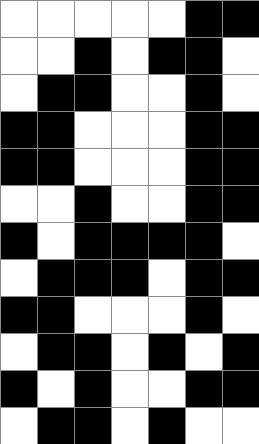[["white", "white", "white", "white", "white", "black", "black"], ["white", "white", "black", "white", "black", "black", "white"], ["white", "black", "black", "white", "white", "black", "white"], ["black", "black", "white", "white", "white", "black", "black"], ["black", "black", "white", "white", "white", "black", "black"], ["white", "white", "black", "white", "white", "black", "black"], ["black", "white", "black", "black", "black", "black", "white"], ["white", "black", "black", "black", "white", "black", "black"], ["black", "black", "white", "white", "white", "black", "white"], ["white", "black", "black", "white", "black", "white", "black"], ["black", "white", "black", "white", "white", "black", "black"], ["white", "black", "black", "white", "black", "white", "white"]]